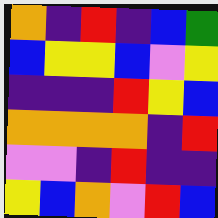[["orange", "indigo", "red", "indigo", "blue", "green"], ["blue", "yellow", "yellow", "blue", "violet", "yellow"], ["indigo", "indigo", "indigo", "red", "yellow", "blue"], ["orange", "orange", "orange", "orange", "indigo", "red"], ["violet", "violet", "indigo", "red", "indigo", "indigo"], ["yellow", "blue", "orange", "violet", "red", "blue"]]